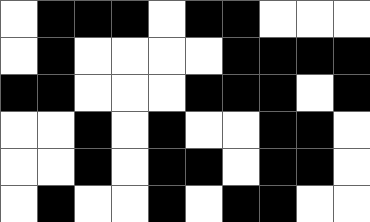[["white", "black", "black", "black", "white", "black", "black", "white", "white", "white"], ["white", "black", "white", "white", "white", "white", "black", "black", "black", "black"], ["black", "black", "white", "white", "white", "black", "black", "black", "white", "black"], ["white", "white", "black", "white", "black", "white", "white", "black", "black", "white"], ["white", "white", "black", "white", "black", "black", "white", "black", "black", "white"], ["white", "black", "white", "white", "black", "white", "black", "black", "white", "white"]]